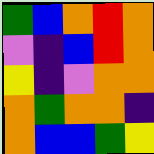[["green", "blue", "orange", "red", "orange"], ["violet", "indigo", "blue", "red", "orange"], ["yellow", "indigo", "violet", "orange", "orange"], ["orange", "green", "orange", "orange", "indigo"], ["orange", "blue", "blue", "green", "yellow"]]